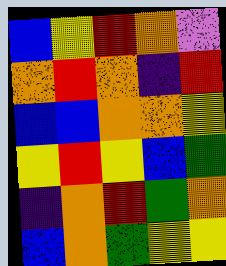[["blue", "yellow", "red", "orange", "violet"], ["orange", "red", "orange", "indigo", "red"], ["blue", "blue", "orange", "orange", "yellow"], ["yellow", "red", "yellow", "blue", "green"], ["indigo", "orange", "red", "green", "orange"], ["blue", "orange", "green", "yellow", "yellow"]]